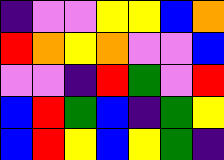[["indigo", "violet", "violet", "yellow", "yellow", "blue", "orange"], ["red", "orange", "yellow", "orange", "violet", "violet", "blue"], ["violet", "violet", "indigo", "red", "green", "violet", "red"], ["blue", "red", "green", "blue", "indigo", "green", "yellow"], ["blue", "red", "yellow", "blue", "yellow", "green", "indigo"]]